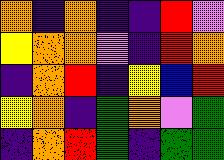[["orange", "indigo", "orange", "indigo", "indigo", "red", "violet"], ["yellow", "orange", "orange", "violet", "indigo", "red", "orange"], ["indigo", "orange", "red", "indigo", "yellow", "blue", "red"], ["yellow", "orange", "indigo", "green", "orange", "violet", "green"], ["indigo", "orange", "red", "green", "indigo", "green", "green"]]